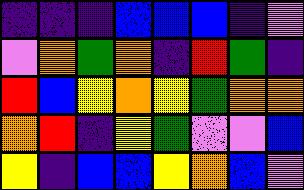[["indigo", "indigo", "indigo", "blue", "blue", "blue", "indigo", "violet"], ["violet", "orange", "green", "orange", "indigo", "red", "green", "indigo"], ["red", "blue", "yellow", "orange", "yellow", "green", "orange", "orange"], ["orange", "red", "indigo", "yellow", "green", "violet", "violet", "blue"], ["yellow", "indigo", "blue", "blue", "yellow", "orange", "blue", "violet"]]